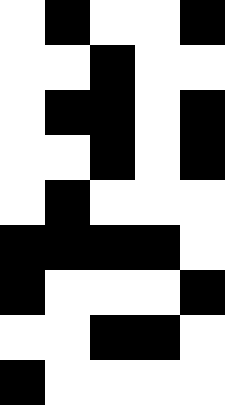[["white", "black", "white", "white", "black"], ["white", "white", "black", "white", "white"], ["white", "black", "black", "white", "black"], ["white", "white", "black", "white", "black"], ["white", "black", "white", "white", "white"], ["black", "black", "black", "black", "white"], ["black", "white", "white", "white", "black"], ["white", "white", "black", "black", "white"], ["black", "white", "white", "white", "white"]]